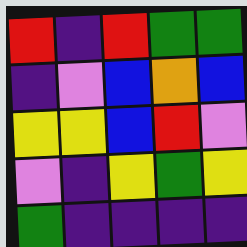[["red", "indigo", "red", "green", "green"], ["indigo", "violet", "blue", "orange", "blue"], ["yellow", "yellow", "blue", "red", "violet"], ["violet", "indigo", "yellow", "green", "yellow"], ["green", "indigo", "indigo", "indigo", "indigo"]]